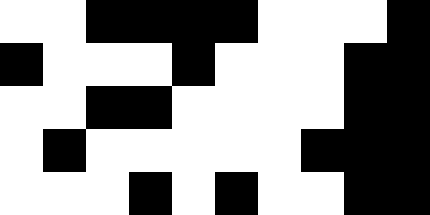[["white", "white", "black", "black", "black", "black", "white", "white", "white", "black"], ["black", "white", "white", "white", "black", "white", "white", "white", "black", "black"], ["white", "white", "black", "black", "white", "white", "white", "white", "black", "black"], ["white", "black", "white", "white", "white", "white", "white", "black", "black", "black"], ["white", "white", "white", "black", "white", "black", "white", "white", "black", "black"]]